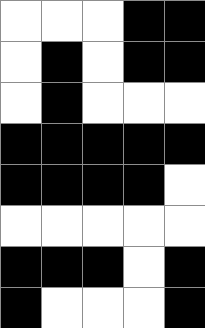[["white", "white", "white", "black", "black"], ["white", "black", "white", "black", "black"], ["white", "black", "white", "white", "white"], ["black", "black", "black", "black", "black"], ["black", "black", "black", "black", "white"], ["white", "white", "white", "white", "white"], ["black", "black", "black", "white", "black"], ["black", "white", "white", "white", "black"]]